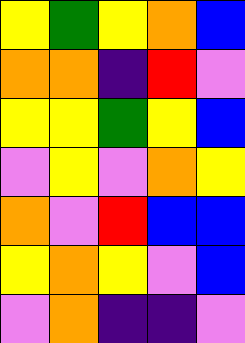[["yellow", "green", "yellow", "orange", "blue"], ["orange", "orange", "indigo", "red", "violet"], ["yellow", "yellow", "green", "yellow", "blue"], ["violet", "yellow", "violet", "orange", "yellow"], ["orange", "violet", "red", "blue", "blue"], ["yellow", "orange", "yellow", "violet", "blue"], ["violet", "orange", "indigo", "indigo", "violet"]]